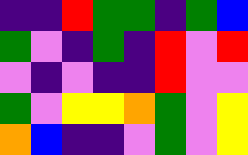[["indigo", "indigo", "red", "green", "green", "indigo", "green", "blue"], ["green", "violet", "indigo", "green", "indigo", "red", "violet", "red"], ["violet", "indigo", "violet", "indigo", "indigo", "red", "violet", "violet"], ["green", "violet", "yellow", "yellow", "orange", "green", "violet", "yellow"], ["orange", "blue", "indigo", "indigo", "violet", "green", "violet", "yellow"]]